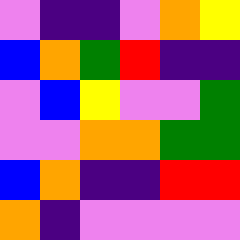[["violet", "indigo", "indigo", "violet", "orange", "yellow"], ["blue", "orange", "green", "red", "indigo", "indigo"], ["violet", "blue", "yellow", "violet", "violet", "green"], ["violet", "violet", "orange", "orange", "green", "green"], ["blue", "orange", "indigo", "indigo", "red", "red"], ["orange", "indigo", "violet", "violet", "violet", "violet"]]